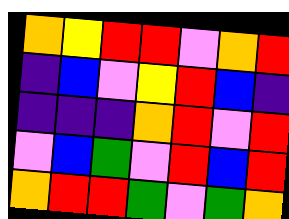[["orange", "yellow", "red", "red", "violet", "orange", "red"], ["indigo", "blue", "violet", "yellow", "red", "blue", "indigo"], ["indigo", "indigo", "indigo", "orange", "red", "violet", "red"], ["violet", "blue", "green", "violet", "red", "blue", "red"], ["orange", "red", "red", "green", "violet", "green", "orange"]]